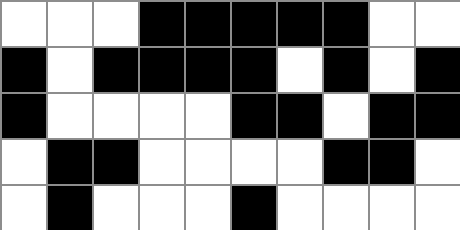[["white", "white", "white", "black", "black", "black", "black", "black", "white", "white"], ["black", "white", "black", "black", "black", "black", "white", "black", "white", "black"], ["black", "white", "white", "white", "white", "black", "black", "white", "black", "black"], ["white", "black", "black", "white", "white", "white", "white", "black", "black", "white"], ["white", "black", "white", "white", "white", "black", "white", "white", "white", "white"]]